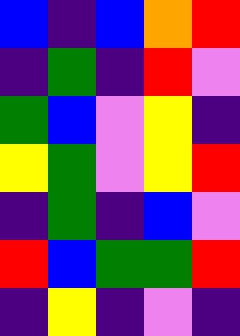[["blue", "indigo", "blue", "orange", "red"], ["indigo", "green", "indigo", "red", "violet"], ["green", "blue", "violet", "yellow", "indigo"], ["yellow", "green", "violet", "yellow", "red"], ["indigo", "green", "indigo", "blue", "violet"], ["red", "blue", "green", "green", "red"], ["indigo", "yellow", "indigo", "violet", "indigo"]]